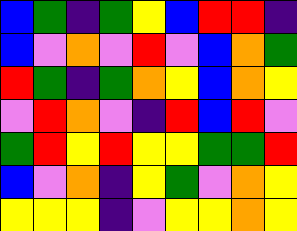[["blue", "green", "indigo", "green", "yellow", "blue", "red", "red", "indigo"], ["blue", "violet", "orange", "violet", "red", "violet", "blue", "orange", "green"], ["red", "green", "indigo", "green", "orange", "yellow", "blue", "orange", "yellow"], ["violet", "red", "orange", "violet", "indigo", "red", "blue", "red", "violet"], ["green", "red", "yellow", "red", "yellow", "yellow", "green", "green", "red"], ["blue", "violet", "orange", "indigo", "yellow", "green", "violet", "orange", "yellow"], ["yellow", "yellow", "yellow", "indigo", "violet", "yellow", "yellow", "orange", "yellow"]]